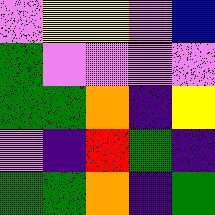[["violet", "yellow", "yellow", "violet", "blue"], ["green", "violet", "violet", "violet", "violet"], ["green", "green", "orange", "indigo", "yellow"], ["violet", "indigo", "red", "green", "indigo"], ["green", "green", "orange", "indigo", "green"]]